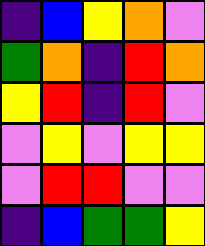[["indigo", "blue", "yellow", "orange", "violet"], ["green", "orange", "indigo", "red", "orange"], ["yellow", "red", "indigo", "red", "violet"], ["violet", "yellow", "violet", "yellow", "yellow"], ["violet", "red", "red", "violet", "violet"], ["indigo", "blue", "green", "green", "yellow"]]